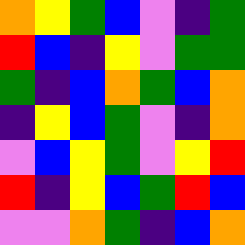[["orange", "yellow", "green", "blue", "violet", "indigo", "green"], ["red", "blue", "indigo", "yellow", "violet", "green", "green"], ["green", "indigo", "blue", "orange", "green", "blue", "orange"], ["indigo", "yellow", "blue", "green", "violet", "indigo", "orange"], ["violet", "blue", "yellow", "green", "violet", "yellow", "red"], ["red", "indigo", "yellow", "blue", "green", "red", "blue"], ["violet", "violet", "orange", "green", "indigo", "blue", "orange"]]